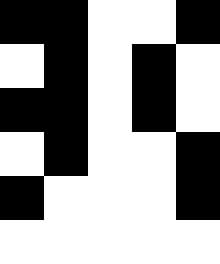[["black", "black", "white", "white", "black"], ["white", "black", "white", "black", "white"], ["black", "black", "white", "black", "white"], ["white", "black", "white", "white", "black"], ["black", "white", "white", "white", "black"], ["white", "white", "white", "white", "white"]]